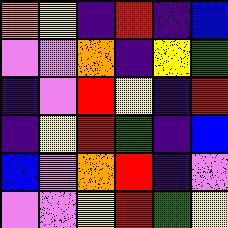[["orange", "yellow", "indigo", "red", "indigo", "blue"], ["violet", "violet", "orange", "indigo", "yellow", "green"], ["indigo", "violet", "red", "yellow", "indigo", "red"], ["indigo", "yellow", "red", "green", "indigo", "blue"], ["blue", "violet", "orange", "red", "indigo", "violet"], ["violet", "violet", "yellow", "red", "green", "yellow"]]